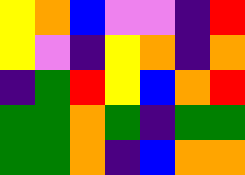[["yellow", "orange", "blue", "violet", "violet", "indigo", "red"], ["yellow", "violet", "indigo", "yellow", "orange", "indigo", "orange"], ["indigo", "green", "red", "yellow", "blue", "orange", "red"], ["green", "green", "orange", "green", "indigo", "green", "green"], ["green", "green", "orange", "indigo", "blue", "orange", "orange"]]